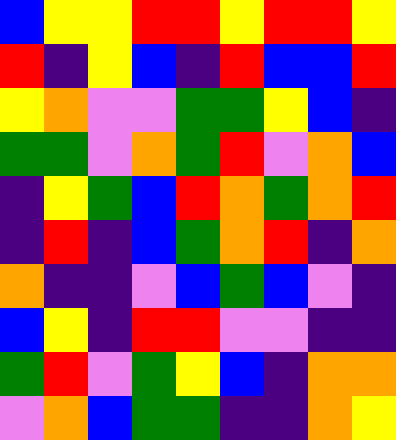[["blue", "yellow", "yellow", "red", "red", "yellow", "red", "red", "yellow"], ["red", "indigo", "yellow", "blue", "indigo", "red", "blue", "blue", "red"], ["yellow", "orange", "violet", "violet", "green", "green", "yellow", "blue", "indigo"], ["green", "green", "violet", "orange", "green", "red", "violet", "orange", "blue"], ["indigo", "yellow", "green", "blue", "red", "orange", "green", "orange", "red"], ["indigo", "red", "indigo", "blue", "green", "orange", "red", "indigo", "orange"], ["orange", "indigo", "indigo", "violet", "blue", "green", "blue", "violet", "indigo"], ["blue", "yellow", "indigo", "red", "red", "violet", "violet", "indigo", "indigo"], ["green", "red", "violet", "green", "yellow", "blue", "indigo", "orange", "orange"], ["violet", "orange", "blue", "green", "green", "indigo", "indigo", "orange", "yellow"]]